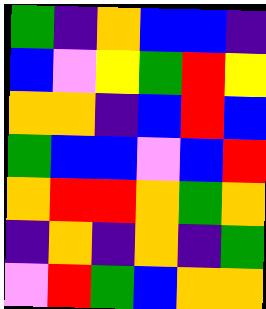[["green", "indigo", "orange", "blue", "blue", "indigo"], ["blue", "violet", "yellow", "green", "red", "yellow"], ["orange", "orange", "indigo", "blue", "red", "blue"], ["green", "blue", "blue", "violet", "blue", "red"], ["orange", "red", "red", "orange", "green", "orange"], ["indigo", "orange", "indigo", "orange", "indigo", "green"], ["violet", "red", "green", "blue", "orange", "orange"]]